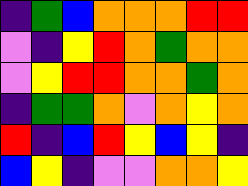[["indigo", "green", "blue", "orange", "orange", "orange", "red", "red"], ["violet", "indigo", "yellow", "red", "orange", "green", "orange", "orange"], ["violet", "yellow", "red", "red", "orange", "orange", "green", "orange"], ["indigo", "green", "green", "orange", "violet", "orange", "yellow", "orange"], ["red", "indigo", "blue", "red", "yellow", "blue", "yellow", "indigo"], ["blue", "yellow", "indigo", "violet", "violet", "orange", "orange", "yellow"]]